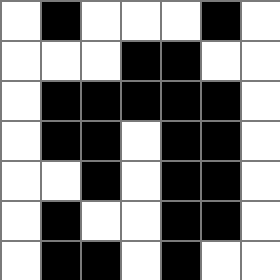[["white", "black", "white", "white", "white", "black", "white"], ["white", "white", "white", "black", "black", "white", "white"], ["white", "black", "black", "black", "black", "black", "white"], ["white", "black", "black", "white", "black", "black", "white"], ["white", "white", "black", "white", "black", "black", "white"], ["white", "black", "white", "white", "black", "black", "white"], ["white", "black", "black", "white", "black", "white", "white"]]